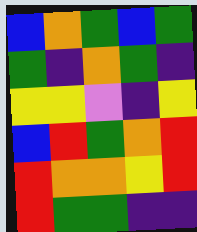[["blue", "orange", "green", "blue", "green"], ["green", "indigo", "orange", "green", "indigo"], ["yellow", "yellow", "violet", "indigo", "yellow"], ["blue", "red", "green", "orange", "red"], ["red", "orange", "orange", "yellow", "red"], ["red", "green", "green", "indigo", "indigo"]]